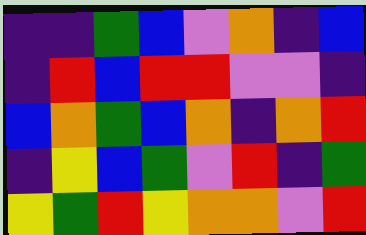[["indigo", "indigo", "green", "blue", "violet", "orange", "indigo", "blue"], ["indigo", "red", "blue", "red", "red", "violet", "violet", "indigo"], ["blue", "orange", "green", "blue", "orange", "indigo", "orange", "red"], ["indigo", "yellow", "blue", "green", "violet", "red", "indigo", "green"], ["yellow", "green", "red", "yellow", "orange", "orange", "violet", "red"]]